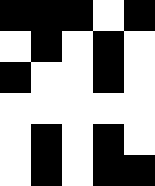[["black", "black", "black", "white", "black"], ["white", "black", "white", "black", "white"], ["black", "white", "white", "black", "white"], ["white", "white", "white", "white", "white"], ["white", "black", "white", "black", "white"], ["white", "black", "white", "black", "black"]]